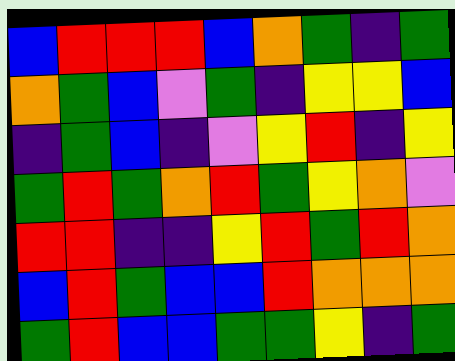[["blue", "red", "red", "red", "blue", "orange", "green", "indigo", "green"], ["orange", "green", "blue", "violet", "green", "indigo", "yellow", "yellow", "blue"], ["indigo", "green", "blue", "indigo", "violet", "yellow", "red", "indigo", "yellow"], ["green", "red", "green", "orange", "red", "green", "yellow", "orange", "violet"], ["red", "red", "indigo", "indigo", "yellow", "red", "green", "red", "orange"], ["blue", "red", "green", "blue", "blue", "red", "orange", "orange", "orange"], ["green", "red", "blue", "blue", "green", "green", "yellow", "indigo", "green"]]